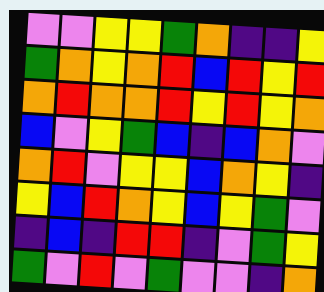[["violet", "violet", "yellow", "yellow", "green", "orange", "indigo", "indigo", "yellow"], ["green", "orange", "yellow", "orange", "red", "blue", "red", "yellow", "red"], ["orange", "red", "orange", "orange", "red", "yellow", "red", "yellow", "orange"], ["blue", "violet", "yellow", "green", "blue", "indigo", "blue", "orange", "violet"], ["orange", "red", "violet", "yellow", "yellow", "blue", "orange", "yellow", "indigo"], ["yellow", "blue", "red", "orange", "yellow", "blue", "yellow", "green", "violet"], ["indigo", "blue", "indigo", "red", "red", "indigo", "violet", "green", "yellow"], ["green", "violet", "red", "violet", "green", "violet", "violet", "indigo", "orange"]]